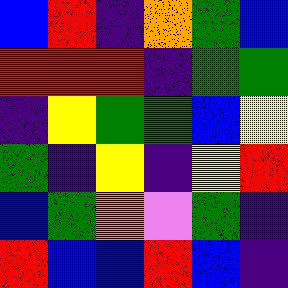[["blue", "red", "indigo", "orange", "green", "blue"], ["red", "red", "red", "indigo", "green", "green"], ["indigo", "yellow", "green", "green", "blue", "yellow"], ["green", "indigo", "yellow", "indigo", "yellow", "red"], ["blue", "green", "orange", "violet", "green", "indigo"], ["red", "blue", "blue", "red", "blue", "indigo"]]